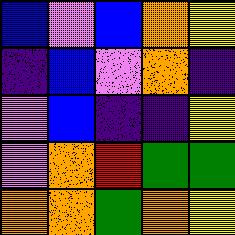[["blue", "violet", "blue", "orange", "yellow"], ["indigo", "blue", "violet", "orange", "indigo"], ["violet", "blue", "indigo", "indigo", "yellow"], ["violet", "orange", "red", "green", "green"], ["orange", "orange", "green", "orange", "yellow"]]